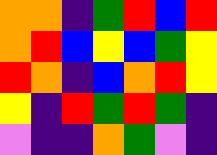[["orange", "orange", "indigo", "green", "red", "blue", "red"], ["orange", "red", "blue", "yellow", "blue", "green", "yellow"], ["red", "orange", "indigo", "blue", "orange", "red", "yellow"], ["yellow", "indigo", "red", "green", "red", "green", "indigo"], ["violet", "indigo", "indigo", "orange", "green", "violet", "indigo"]]